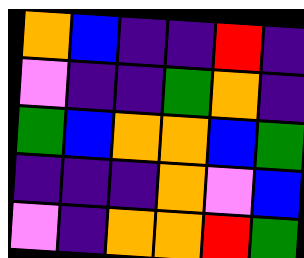[["orange", "blue", "indigo", "indigo", "red", "indigo"], ["violet", "indigo", "indigo", "green", "orange", "indigo"], ["green", "blue", "orange", "orange", "blue", "green"], ["indigo", "indigo", "indigo", "orange", "violet", "blue"], ["violet", "indigo", "orange", "orange", "red", "green"]]